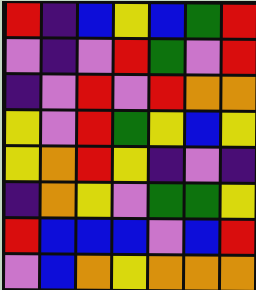[["red", "indigo", "blue", "yellow", "blue", "green", "red"], ["violet", "indigo", "violet", "red", "green", "violet", "red"], ["indigo", "violet", "red", "violet", "red", "orange", "orange"], ["yellow", "violet", "red", "green", "yellow", "blue", "yellow"], ["yellow", "orange", "red", "yellow", "indigo", "violet", "indigo"], ["indigo", "orange", "yellow", "violet", "green", "green", "yellow"], ["red", "blue", "blue", "blue", "violet", "blue", "red"], ["violet", "blue", "orange", "yellow", "orange", "orange", "orange"]]